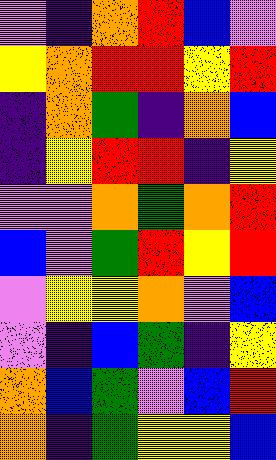[["violet", "indigo", "orange", "red", "blue", "violet"], ["yellow", "orange", "red", "red", "yellow", "red"], ["indigo", "orange", "green", "indigo", "orange", "blue"], ["indigo", "yellow", "red", "red", "indigo", "yellow"], ["violet", "violet", "orange", "green", "orange", "red"], ["blue", "violet", "green", "red", "yellow", "red"], ["violet", "yellow", "yellow", "orange", "violet", "blue"], ["violet", "indigo", "blue", "green", "indigo", "yellow"], ["orange", "blue", "green", "violet", "blue", "red"], ["orange", "indigo", "green", "yellow", "yellow", "blue"]]